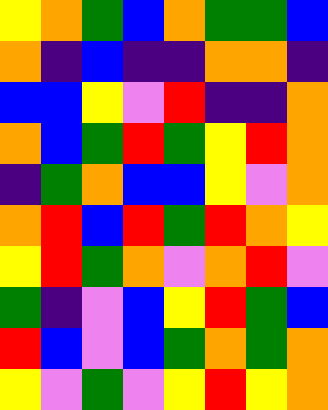[["yellow", "orange", "green", "blue", "orange", "green", "green", "blue"], ["orange", "indigo", "blue", "indigo", "indigo", "orange", "orange", "indigo"], ["blue", "blue", "yellow", "violet", "red", "indigo", "indigo", "orange"], ["orange", "blue", "green", "red", "green", "yellow", "red", "orange"], ["indigo", "green", "orange", "blue", "blue", "yellow", "violet", "orange"], ["orange", "red", "blue", "red", "green", "red", "orange", "yellow"], ["yellow", "red", "green", "orange", "violet", "orange", "red", "violet"], ["green", "indigo", "violet", "blue", "yellow", "red", "green", "blue"], ["red", "blue", "violet", "blue", "green", "orange", "green", "orange"], ["yellow", "violet", "green", "violet", "yellow", "red", "yellow", "orange"]]